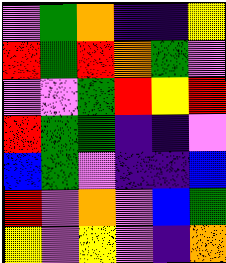[["violet", "green", "orange", "indigo", "indigo", "yellow"], ["red", "green", "red", "orange", "green", "violet"], ["violet", "violet", "green", "red", "yellow", "red"], ["red", "green", "green", "indigo", "indigo", "violet"], ["blue", "green", "violet", "indigo", "indigo", "blue"], ["red", "violet", "orange", "violet", "blue", "green"], ["yellow", "violet", "yellow", "violet", "indigo", "orange"]]